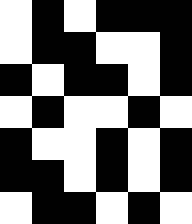[["white", "black", "white", "black", "black", "black"], ["white", "black", "black", "white", "white", "black"], ["black", "white", "black", "black", "white", "black"], ["white", "black", "white", "white", "black", "white"], ["black", "white", "white", "black", "white", "black"], ["black", "black", "white", "black", "white", "black"], ["white", "black", "black", "white", "black", "white"]]